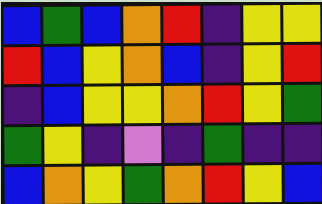[["blue", "green", "blue", "orange", "red", "indigo", "yellow", "yellow"], ["red", "blue", "yellow", "orange", "blue", "indigo", "yellow", "red"], ["indigo", "blue", "yellow", "yellow", "orange", "red", "yellow", "green"], ["green", "yellow", "indigo", "violet", "indigo", "green", "indigo", "indigo"], ["blue", "orange", "yellow", "green", "orange", "red", "yellow", "blue"]]